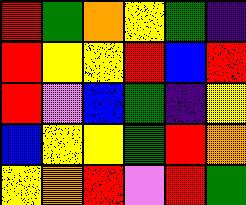[["red", "green", "orange", "yellow", "green", "indigo"], ["red", "yellow", "yellow", "red", "blue", "red"], ["red", "violet", "blue", "green", "indigo", "yellow"], ["blue", "yellow", "yellow", "green", "red", "orange"], ["yellow", "orange", "red", "violet", "red", "green"]]